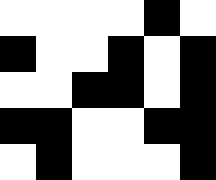[["white", "white", "white", "white", "black", "white"], ["black", "white", "white", "black", "white", "black"], ["white", "white", "black", "black", "white", "black"], ["black", "black", "white", "white", "black", "black"], ["white", "black", "white", "white", "white", "black"]]